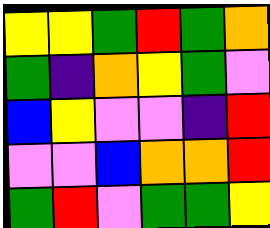[["yellow", "yellow", "green", "red", "green", "orange"], ["green", "indigo", "orange", "yellow", "green", "violet"], ["blue", "yellow", "violet", "violet", "indigo", "red"], ["violet", "violet", "blue", "orange", "orange", "red"], ["green", "red", "violet", "green", "green", "yellow"]]